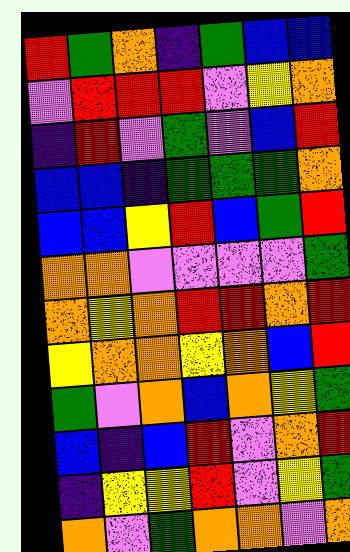[["red", "green", "orange", "indigo", "green", "blue", "blue"], ["violet", "red", "red", "red", "violet", "yellow", "orange"], ["indigo", "red", "violet", "green", "violet", "blue", "red"], ["blue", "blue", "indigo", "green", "green", "green", "orange"], ["blue", "blue", "yellow", "red", "blue", "green", "red"], ["orange", "orange", "violet", "violet", "violet", "violet", "green"], ["orange", "yellow", "orange", "red", "red", "orange", "red"], ["yellow", "orange", "orange", "yellow", "orange", "blue", "red"], ["green", "violet", "orange", "blue", "orange", "yellow", "green"], ["blue", "indigo", "blue", "red", "violet", "orange", "red"], ["indigo", "yellow", "yellow", "red", "violet", "yellow", "green"], ["orange", "violet", "green", "orange", "orange", "violet", "orange"]]